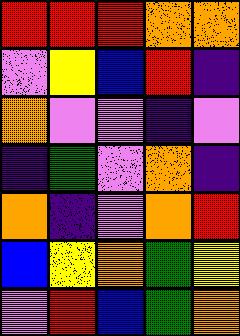[["red", "red", "red", "orange", "orange"], ["violet", "yellow", "blue", "red", "indigo"], ["orange", "violet", "violet", "indigo", "violet"], ["indigo", "green", "violet", "orange", "indigo"], ["orange", "indigo", "violet", "orange", "red"], ["blue", "yellow", "orange", "green", "yellow"], ["violet", "red", "blue", "green", "orange"]]